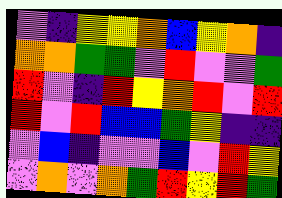[["violet", "indigo", "yellow", "yellow", "orange", "blue", "yellow", "orange", "indigo"], ["orange", "orange", "green", "green", "violet", "red", "violet", "violet", "green"], ["red", "violet", "indigo", "red", "yellow", "orange", "red", "violet", "red"], ["red", "violet", "red", "blue", "blue", "green", "yellow", "indigo", "indigo"], ["violet", "blue", "indigo", "violet", "violet", "blue", "violet", "red", "yellow"], ["violet", "orange", "violet", "orange", "green", "red", "yellow", "red", "green"]]